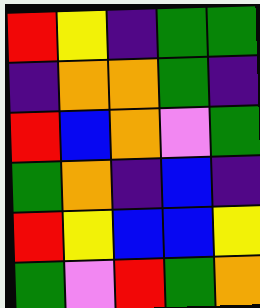[["red", "yellow", "indigo", "green", "green"], ["indigo", "orange", "orange", "green", "indigo"], ["red", "blue", "orange", "violet", "green"], ["green", "orange", "indigo", "blue", "indigo"], ["red", "yellow", "blue", "blue", "yellow"], ["green", "violet", "red", "green", "orange"]]